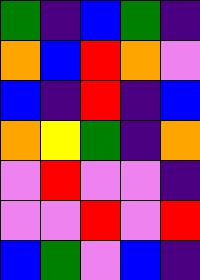[["green", "indigo", "blue", "green", "indigo"], ["orange", "blue", "red", "orange", "violet"], ["blue", "indigo", "red", "indigo", "blue"], ["orange", "yellow", "green", "indigo", "orange"], ["violet", "red", "violet", "violet", "indigo"], ["violet", "violet", "red", "violet", "red"], ["blue", "green", "violet", "blue", "indigo"]]